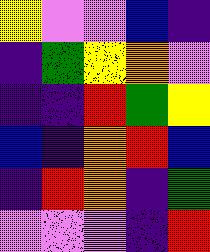[["yellow", "violet", "violet", "blue", "indigo"], ["indigo", "green", "yellow", "orange", "violet"], ["indigo", "indigo", "red", "green", "yellow"], ["blue", "indigo", "orange", "red", "blue"], ["indigo", "red", "orange", "indigo", "green"], ["violet", "violet", "violet", "indigo", "red"]]